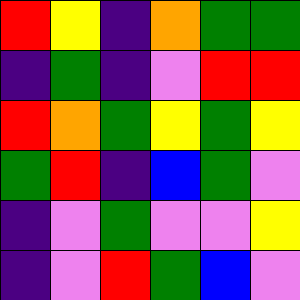[["red", "yellow", "indigo", "orange", "green", "green"], ["indigo", "green", "indigo", "violet", "red", "red"], ["red", "orange", "green", "yellow", "green", "yellow"], ["green", "red", "indigo", "blue", "green", "violet"], ["indigo", "violet", "green", "violet", "violet", "yellow"], ["indigo", "violet", "red", "green", "blue", "violet"]]